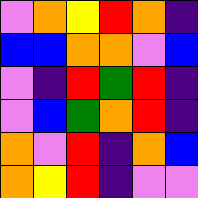[["violet", "orange", "yellow", "red", "orange", "indigo"], ["blue", "blue", "orange", "orange", "violet", "blue"], ["violet", "indigo", "red", "green", "red", "indigo"], ["violet", "blue", "green", "orange", "red", "indigo"], ["orange", "violet", "red", "indigo", "orange", "blue"], ["orange", "yellow", "red", "indigo", "violet", "violet"]]